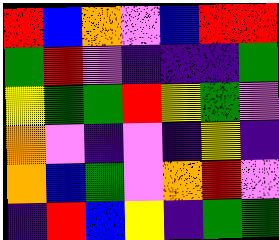[["red", "blue", "orange", "violet", "blue", "red", "red"], ["green", "red", "violet", "indigo", "indigo", "indigo", "green"], ["yellow", "green", "green", "red", "yellow", "green", "violet"], ["orange", "violet", "indigo", "violet", "indigo", "yellow", "indigo"], ["orange", "blue", "green", "violet", "orange", "red", "violet"], ["indigo", "red", "blue", "yellow", "indigo", "green", "green"]]